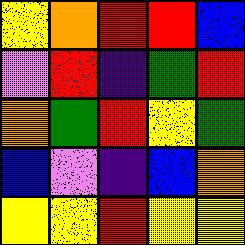[["yellow", "orange", "red", "red", "blue"], ["violet", "red", "indigo", "green", "red"], ["orange", "green", "red", "yellow", "green"], ["blue", "violet", "indigo", "blue", "orange"], ["yellow", "yellow", "red", "yellow", "yellow"]]